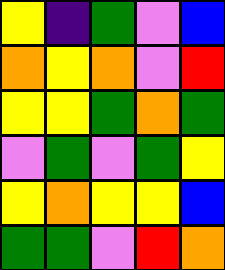[["yellow", "indigo", "green", "violet", "blue"], ["orange", "yellow", "orange", "violet", "red"], ["yellow", "yellow", "green", "orange", "green"], ["violet", "green", "violet", "green", "yellow"], ["yellow", "orange", "yellow", "yellow", "blue"], ["green", "green", "violet", "red", "orange"]]